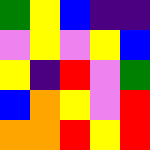[["green", "yellow", "blue", "indigo", "indigo"], ["violet", "yellow", "violet", "yellow", "blue"], ["yellow", "indigo", "red", "violet", "green"], ["blue", "orange", "yellow", "violet", "red"], ["orange", "orange", "red", "yellow", "red"]]